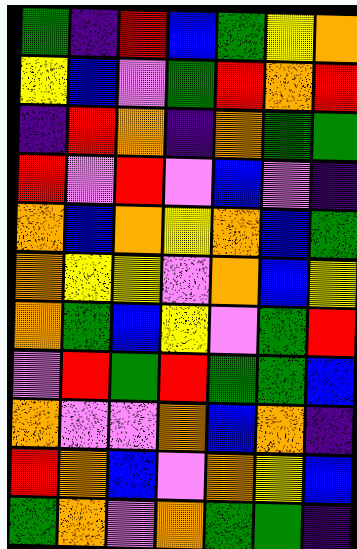[["green", "indigo", "red", "blue", "green", "yellow", "orange"], ["yellow", "blue", "violet", "green", "red", "orange", "red"], ["indigo", "red", "orange", "indigo", "orange", "green", "green"], ["red", "violet", "red", "violet", "blue", "violet", "indigo"], ["orange", "blue", "orange", "yellow", "orange", "blue", "green"], ["orange", "yellow", "yellow", "violet", "orange", "blue", "yellow"], ["orange", "green", "blue", "yellow", "violet", "green", "red"], ["violet", "red", "green", "red", "green", "green", "blue"], ["orange", "violet", "violet", "orange", "blue", "orange", "indigo"], ["red", "orange", "blue", "violet", "orange", "yellow", "blue"], ["green", "orange", "violet", "orange", "green", "green", "indigo"]]